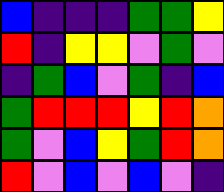[["blue", "indigo", "indigo", "indigo", "green", "green", "yellow"], ["red", "indigo", "yellow", "yellow", "violet", "green", "violet"], ["indigo", "green", "blue", "violet", "green", "indigo", "blue"], ["green", "red", "red", "red", "yellow", "red", "orange"], ["green", "violet", "blue", "yellow", "green", "red", "orange"], ["red", "violet", "blue", "violet", "blue", "violet", "indigo"]]